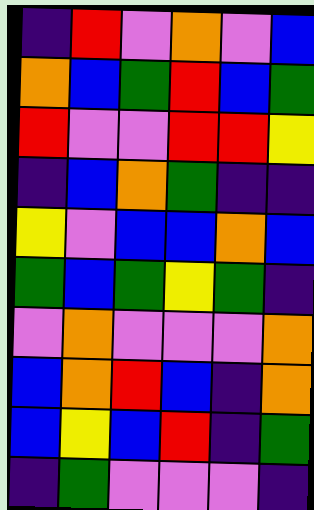[["indigo", "red", "violet", "orange", "violet", "blue"], ["orange", "blue", "green", "red", "blue", "green"], ["red", "violet", "violet", "red", "red", "yellow"], ["indigo", "blue", "orange", "green", "indigo", "indigo"], ["yellow", "violet", "blue", "blue", "orange", "blue"], ["green", "blue", "green", "yellow", "green", "indigo"], ["violet", "orange", "violet", "violet", "violet", "orange"], ["blue", "orange", "red", "blue", "indigo", "orange"], ["blue", "yellow", "blue", "red", "indigo", "green"], ["indigo", "green", "violet", "violet", "violet", "indigo"]]